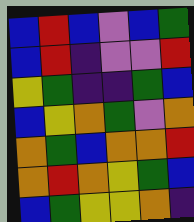[["blue", "red", "blue", "violet", "blue", "green"], ["blue", "red", "indigo", "violet", "violet", "red"], ["yellow", "green", "indigo", "indigo", "green", "blue"], ["blue", "yellow", "orange", "green", "violet", "orange"], ["orange", "green", "blue", "orange", "orange", "red"], ["orange", "red", "orange", "yellow", "green", "blue"], ["blue", "green", "yellow", "yellow", "orange", "indigo"]]